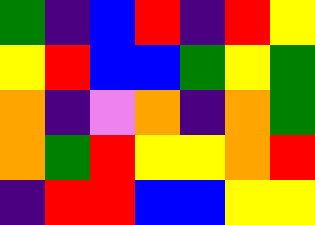[["green", "indigo", "blue", "red", "indigo", "red", "yellow"], ["yellow", "red", "blue", "blue", "green", "yellow", "green"], ["orange", "indigo", "violet", "orange", "indigo", "orange", "green"], ["orange", "green", "red", "yellow", "yellow", "orange", "red"], ["indigo", "red", "red", "blue", "blue", "yellow", "yellow"]]